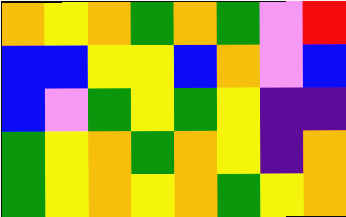[["orange", "yellow", "orange", "green", "orange", "green", "violet", "red"], ["blue", "blue", "yellow", "yellow", "blue", "orange", "violet", "blue"], ["blue", "violet", "green", "yellow", "green", "yellow", "indigo", "indigo"], ["green", "yellow", "orange", "green", "orange", "yellow", "indigo", "orange"], ["green", "yellow", "orange", "yellow", "orange", "green", "yellow", "orange"]]